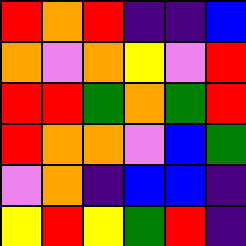[["red", "orange", "red", "indigo", "indigo", "blue"], ["orange", "violet", "orange", "yellow", "violet", "red"], ["red", "red", "green", "orange", "green", "red"], ["red", "orange", "orange", "violet", "blue", "green"], ["violet", "orange", "indigo", "blue", "blue", "indigo"], ["yellow", "red", "yellow", "green", "red", "indigo"]]